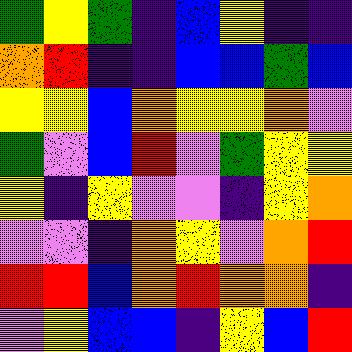[["green", "yellow", "green", "indigo", "blue", "yellow", "indigo", "indigo"], ["orange", "red", "indigo", "indigo", "blue", "blue", "green", "blue"], ["yellow", "yellow", "blue", "orange", "yellow", "yellow", "orange", "violet"], ["green", "violet", "blue", "red", "violet", "green", "yellow", "yellow"], ["yellow", "indigo", "yellow", "violet", "violet", "indigo", "yellow", "orange"], ["violet", "violet", "indigo", "orange", "yellow", "violet", "orange", "red"], ["red", "red", "blue", "orange", "red", "orange", "orange", "indigo"], ["violet", "yellow", "blue", "blue", "indigo", "yellow", "blue", "red"]]